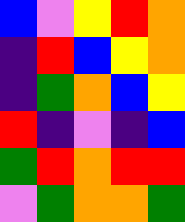[["blue", "violet", "yellow", "red", "orange"], ["indigo", "red", "blue", "yellow", "orange"], ["indigo", "green", "orange", "blue", "yellow"], ["red", "indigo", "violet", "indigo", "blue"], ["green", "red", "orange", "red", "red"], ["violet", "green", "orange", "orange", "green"]]